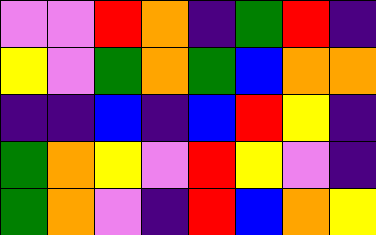[["violet", "violet", "red", "orange", "indigo", "green", "red", "indigo"], ["yellow", "violet", "green", "orange", "green", "blue", "orange", "orange"], ["indigo", "indigo", "blue", "indigo", "blue", "red", "yellow", "indigo"], ["green", "orange", "yellow", "violet", "red", "yellow", "violet", "indigo"], ["green", "orange", "violet", "indigo", "red", "blue", "orange", "yellow"]]